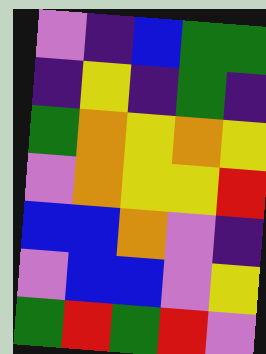[["violet", "indigo", "blue", "green", "green"], ["indigo", "yellow", "indigo", "green", "indigo"], ["green", "orange", "yellow", "orange", "yellow"], ["violet", "orange", "yellow", "yellow", "red"], ["blue", "blue", "orange", "violet", "indigo"], ["violet", "blue", "blue", "violet", "yellow"], ["green", "red", "green", "red", "violet"]]